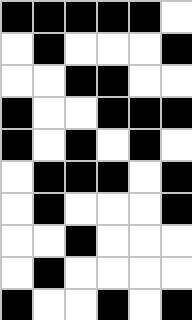[["black", "black", "black", "black", "black", "white"], ["white", "black", "white", "white", "white", "black"], ["white", "white", "black", "black", "white", "white"], ["black", "white", "white", "black", "black", "black"], ["black", "white", "black", "white", "black", "white"], ["white", "black", "black", "black", "white", "black"], ["white", "black", "white", "white", "white", "black"], ["white", "white", "black", "white", "white", "white"], ["white", "black", "white", "white", "white", "white"], ["black", "white", "white", "black", "white", "black"]]